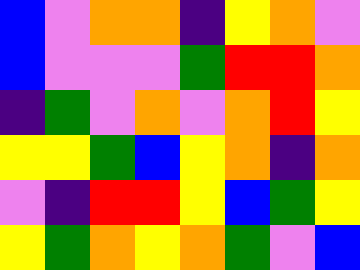[["blue", "violet", "orange", "orange", "indigo", "yellow", "orange", "violet"], ["blue", "violet", "violet", "violet", "green", "red", "red", "orange"], ["indigo", "green", "violet", "orange", "violet", "orange", "red", "yellow"], ["yellow", "yellow", "green", "blue", "yellow", "orange", "indigo", "orange"], ["violet", "indigo", "red", "red", "yellow", "blue", "green", "yellow"], ["yellow", "green", "orange", "yellow", "orange", "green", "violet", "blue"]]